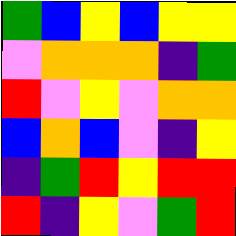[["green", "blue", "yellow", "blue", "yellow", "yellow"], ["violet", "orange", "orange", "orange", "indigo", "green"], ["red", "violet", "yellow", "violet", "orange", "orange"], ["blue", "orange", "blue", "violet", "indigo", "yellow"], ["indigo", "green", "red", "yellow", "red", "red"], ["red", "indigo", "yellow", "violet", "green", "red"]]